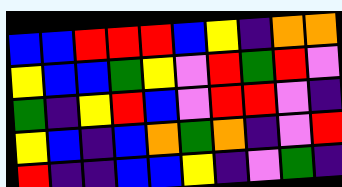[["blue", "blue", "red", "red", "red", "blue", "yellow", "indigo", "orange", "orange"], ["yellow", "blue", "blue", "green", "yellow", "violet", "red", "green", "red", "violet"], ["green", "indigo", "yellow", "red", "blue", "violet", "red", "red", "violet", "indigo"], ["yellow", "blue", "indigo", "blue", "orange", "green", "orange", "indigo", "violet", "red"], ["red", "indigo", "indigo", "blue", "blue", "yellow", "indigo", "violet", "green", "indigo"]]